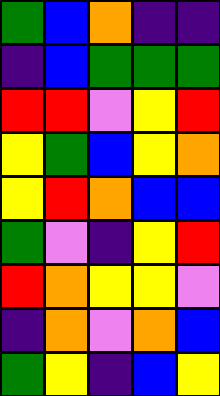[["green", "blue", "orange", "indigo", "indigo"], ["indigo", "blue", "green", "green", "green"], ["red", "red", "violet", "yellow", "red"], ["yellow", "green", "blue", "yellow", "orange"], ["yellow", "red", "orange", "blue", "blue"], ["green", "violet", "indigo", "yellow", "red"], ["red", "orange", "yellow", "yellow", "violet"], ["indigo", "orange", "violet", "orange", "blue"], ["green", "yellow", "indigo", "blue", "yellow"]]